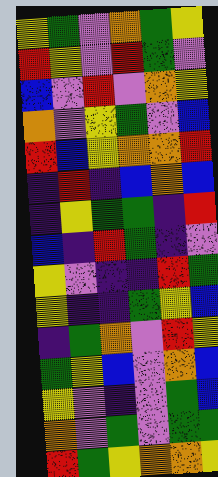[["yellow", "green", "violet", "orange", "green", "yellow"], ["red", "yellow", "violet", "red", "green", "violet"], ["blue", "violet", "red", "violet", "orange", "yellow"], ["orange", "violet", "yellow", "green", "violet", "blue"], ["red", "blue", "yellow", "orange", "orange", "red"], ["indigo", "red", "indigo", "blue", "orange", "blue"], ["indigo", "yellow", "green", "green", "indigo", "red"], ["blue", "indigo", "red", "green", "indigo", "violet"], ["yellow", "violet", "indigo", "indigo", "red", "green"], ["yellow", "indigo", "indigo", "green", "yellow", "blue"], ["indigo", "green", "orange", "violet", "red", "yellow"], ["green", "yellow", "blue", "violet", "orange", "blue"], ["yellow", "violet", "indigo", "violet", "green", "blue"], ["orange", "violet", "green", "violet", "green", "green"], ["red", "green", "yellow", "orange", "orange", "yellow"]]